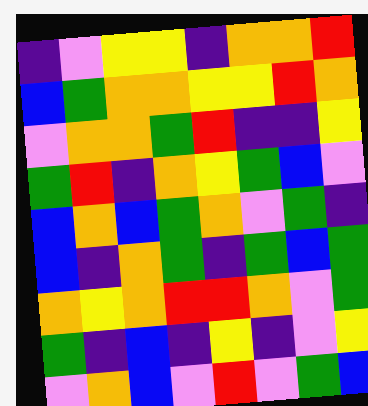[["indigo", "violet", "yellow", "yellow", "indigo", "orange", "orange", "red"], ["blue", "green", "orange", "orange", "yellow", "yellow", "red", "orange"], ["violet", "orange", "orange", "green", "red", "indigo", "indigo", "yellow"], ["green", "red", "indigo", "orange", "yellow", "green", "blue", "violet"], ["blue", "orange", "blue", "green", "orange", "violet", "green", "indigo"], ["blue", "indigo", "orange", "green", "indigo", "green", "blue", "green"], ["orange", "yellow", "orange", "red", "red", "orange", "violet", "green"], ["green", "indigo", "blue", "indigo", "yellow", "indigo", "violet", "yellow"], ["violet", "orange", "blue", "violet", "red", "violet", "green", "blue"]]